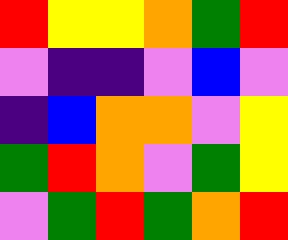[["red", "yellow", "yellow", "orange", "green", "red"], ["violet", "indigo", "indigo", "violet", "blue", "violet"], ["indigo", "blue", "orange", "orange", "violet", "yellow"], ["green", "red", "orange", "violet", "green", "yellow"], ["violet", "green", "red", "green", "orange", "red"]]